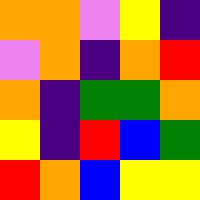[["orange", "orange", "violet", "yellow", "indigo"], ["violet", "orange", "indigo", "orange", "red"], ["orange", "indigo", "green", "green", "orange"], ["yellow", "indigo", "red", "blue", "green"], ["red", "orange", "blue", "yellow", "yellow"]]